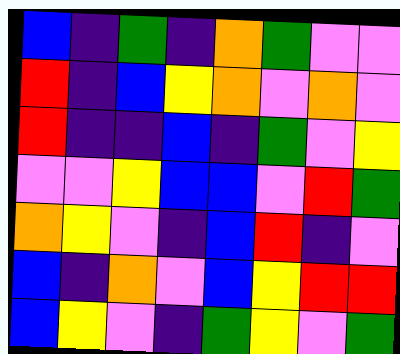[["blue", "indigo", "green", "indigo", "orange", "green", "violet", "violet"], ["red", "indigo", "blue", "yellow", "orange", "violet", "orange", "violet"], ["red", "indigo", "indigo", "blue", "indigo", "green", "violet", "yellow"], ["violet", "violet", "yellow", "blue", "blue", "violet", "red", "green"], ["orange", "yellow", "violet", "indigo", "blue", "red", "indigo", "violet"], ["blue", "indigo", "orange", "violet", "blue", "yellow", "red", "red"], ["blue", "yellow", "violet", "indigo", "green", "yellow", "violet", "green"]]